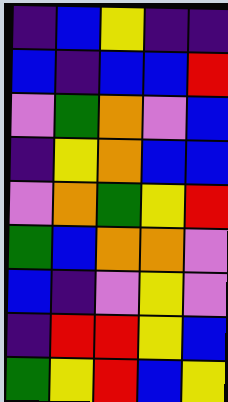[["indigo", "blue", "yellow", "indigo", "indigo"], ["blue", "indigo", "blue", "blue", "red"], ["violet", "green", "orange", "violet", "blue"], ["indigo", "yellow", "orange", "blue", "blue"], ["violet", "orange", "green", "yellow", "red"], ["green", "blue", "orange", "orange", "violet"], ["blue", "indigo", "violet", "yellow", "violet"], ["indigo", "red", "red", "yellow", "blue"], ["green", "yellow", "red", "blue", "yellow"]]